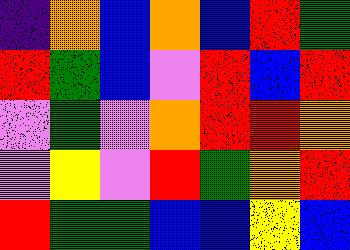[["indigo", "orange", "blue", "orange", "blue", "red", "green"], ["red", "green", "blue", "violet", "red", "blue", "red"], ["violet", "green", "violet", "orange", "red", "red", "orange"], ["violet", "yellow", "violet", "red", "green", "orange", "red"], ["red", "green", "green", "blue", "blue", "yellow", "blue"]]